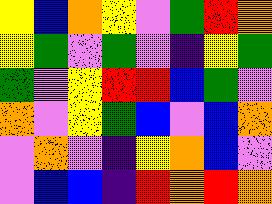[["yellow", "blue", "orange", "yellow", "violet", "green", "red", "orange"], ["yellow", "green", "violet", "green", "violet", "indigo", "yellow", "green"], ["green", "violet", "yellow", "red", "red", "blue", "green", "violet"], ["orange", "violet", "yellow", "green", "blue", "violet", "blue", "orange"], ["violet", "orange", "violet", "indigo", "yellow", "orange", "blue", "violet"], ["violet", "blue", "blue", "indigo", "red", "orange", "red", "orange"]]